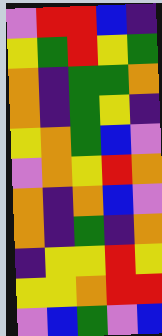[["violet", "red", "red", "blue", "indigo"], ["yellow", "green", "red", "yellow", "green"], ["orange", "indigo", "green", "green", "orange"], ["orange", "indigo", "green", "yellow", "indigo"], ["yellow", "orange", "green", "blue", "violet"], ["violet", "orange", "yellow", "red", "orange"], ["orange", "indigo", "orange", "blue", "violet"], ["orange", "indigo", "green", "indigo", "orange"], ["indigo", "yellow", "yellow", "red", "yellow"], ["yellow", "yellow", "orange", "red", "red"], ["violet", "blue", "green", "violet", "blue"]]